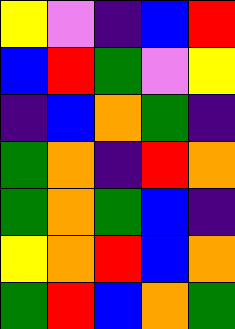[["yellow", "violet", "indigo", "blue", "red"], ["blue", "red", "green", "violet", "yellow"], ["indigo", "blue", "orange", "green", "indigo"], ["green", "orange", "indigo", "red", "orange"], ["green", "orange", "green", "blue", "indigo"], ["yellow", "orange", "red", "blue", "orange"], ["green", "red", "blue", "orange", "green"]]